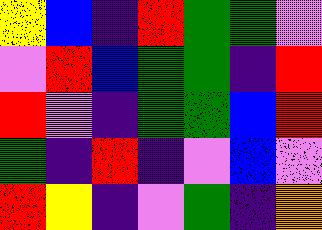[["yellow", "blue", "indigo", "red", "green", "green", "violet"], ["violet", "red", "blue", "green", "green", "indigo", "red"], ["red", "violet", "indigo", "green", "green", "blue", "red"], ["green", "indigo", "red", "indigo", "violet", "blue", "violet"], ["red", "yellow", "indigo", "violet", "green", "indigo", "orange"]]